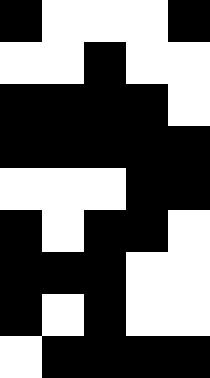[["black", "white", "white", "white", "black"], ["white", "white", "black", "white", "white"], ["black", "black", "black", "black", "white"], ["black", "black", "black", "black", "black"], ["white", "white", "white", "black", "black"], ["black", "white", "black", "black", "white"], ["black", "black", "black", "white", "white"], ["black", "white", "black", "white", "white"], ["white", "black", "black", "black", "black"]]